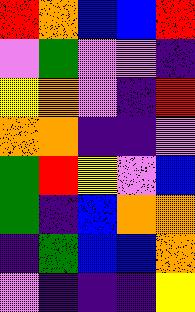[["red", "orange", "blue", "blue", "red"], ["violet", "green", "violet", "violet", "indigo"], ["yellow", "orange", "violet", "indigo", "red"], ["orange", "orange", "indigo", "indigo", "violet"], ["green", "red", "yellow", "violet", "blue"], ["green", "indigo", "blue", "orange", "orange"], ["indigo", "green", "blue", "blue", "orange"], ["violet", "indigo", "indigo", "indigo", "yellow"]]